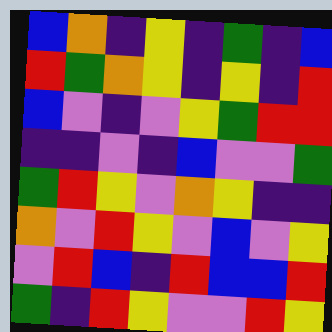[["blue", "orange", "indigo", "yellow", "indigo", "green", "indigo", "blue"], ["red", "green", "orange", "yellow", "indigo", "yellow", "indigo", "red"], ["blue", "violet", "indigo", "violet", "yellow", "green", "red", "red"], ["indigo", "indigo", "violet", "indigo", "blue", "violet", "violet", "green"], ["green", "red", "yellow", "violet", "orange", "yellow", "indigo", "indigo"], ["orange", "violet", "red", "yellow", "violet", "blue", "violet", "yellow"], ["violet", "red", "blue", "indigo", "red", "blue", "blue", "red"], ["green", "indigo", "red", "yellow", "violet", "violet", "red", "yellow"]]